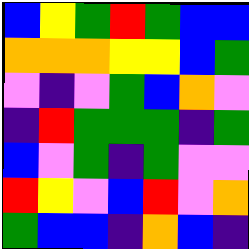[["blue", "yellow", "green", "red", "green", "blue", "blue"], ["orange", "orange", "orange", "yellow", "yellow", "blue", "green"], ["violet", "indigo", "violet", "green", "blue", "orange", "violet"], ["indigo", "red", "green", "green", "green", "indigo", "green"], ["blue", "violet", "green", "indigo", "green", "violet", "violet"], ["red", "yellow", "violet", "blue", "red", "violet", "orange"], ["green", "blue", "blue", "indigo", "orange", "blue", "indigo"]]